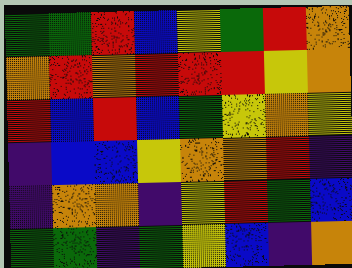[["green", "green", "red", "blue", "yellow", "green", "red", "orange"], ["orange", "red", "orange", "red", "red", "red", "yellow", "orange"], ["red", "blue", "red", "blue", "green", "yellow", "orange", "yellow"], ["indigo", "blue", "blue", "yellow", "orange", "orange", "red", "indigo"], ["indigo", "orange", "orange", "indigo", "yellow", "red", "green", "blue"], ["green", "green", "indigo", "green", "yellow", "blue", "indigo", "orange"]]